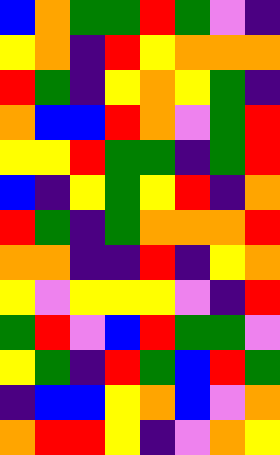[["blue", "orange", "green", "green", "red", "green", "violet", "indigo"], ["yellow", "orange", "indigo", "red", "yellow", "orange", "orange", "orange"], ["red", "green", "indigo", "yellow", "orange", "yellow", "green", "indigo"], ["orange", "blue", "blue", "red", "orange", "violet", "green", "red"], ["yellow", "yellow", "red", "green", "green", "indigo", "green", "red"], ["blue", "indigo", "yellow", "green", "yellow", "red", "indigo", "orange"], ["red", "green", "indigo", "green", "orange", "orange", "orange", "red"], ["orange", "orange", "indigo", "indigo", "red", "indigo", "yellow", "orange"], ["yellow", "violet", "yellow", "yellow", "yellow", "violet", "indigo", "red"], ["green", "red", "violet", "blue", "red", "green", "green", "violet"], ["yellow", "green", "indigo", "red", "green", "blue", "red", "green"], ["indigo", "blue", "blue", "yellow", "orange", "blue", "violet", "orange"], ["orange", "red", "red", "yellow", "indigo", "violet", "orange", "yellow"]]